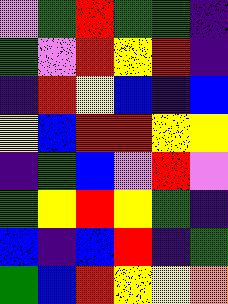[["violet", "green", "red", "green", "green", "indigo"], ["green", "violet", "red", "yellow", "red", "indigo"], ["indigo", "red", "yellow", "blue", "indigo", "blue"], ["yellow", "blue", "red", "red", "yellow", "yellow"], ["indigo", "green", "blue", "violet", "red", "violet"], ["green", "yellow", "red", "yellow", "green", "indigo"], ["blue", "indigo", "blue", "red", "indigo", "green"], ["green", "blue", "red", "yellow", "yellow", "orange"]]